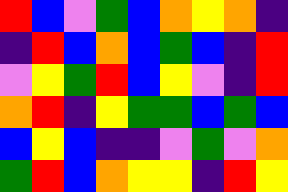[["red", "blue", "violet", "green", "blue", "orange", "yellow", "orange", "indigo"], ["indigo", "red", "blue", "orange", "blue", "green", "blue", "indigo", "red"], ["violet", "yellow", "green", "red", "blue", "yellow", "violet", "indigo", "red"], ["orange", "red", "indigo", "yellow", "green", "green", "blue", "green", "blue"], ["blue", "yellow", "blue", "indigo", "indigo", "violet", "green", "violet", "orange"], ["green", "red", "blue", "orange", "yellow", "yellow", "indigo", "red", "yellow"]]